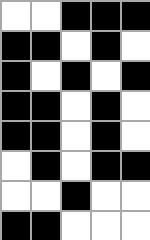[["white", "white", "black", "black", "black"], ["black", "black", "white", "black", "white"], ["black", "white", "black", "white", "black"], ["black", "black", "white", "black", "white"], ["black", "black", "white", "black", "white"], ["white", "black", "white", "black", "black"], ["white", "white", "black", "white", "white"], ["black", "black", "white", "white", "white"]]